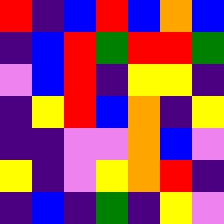[["red", "indigo", "blue", "red", "blue", "orange", "blue"], ["indigo", "blue", "red", "green", "red", "red", "green"], ["violet", "blue", "red", "indigo", "yellow", "yellow", "indigo"], ["indigo", "yellow", "red", "blue", "orange", "indigo", "yellow"], ["indigo", "indigo", "violet", "violet", "orange", "blue", "violet"], ["yellow", "indigo", "violet", "yellow", "orange", "red", "indigo"], ["indigo", "blue", "indigo", "green", "indigo", "yellow", "violet"]]